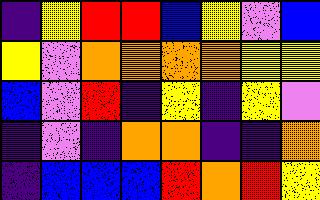[["indigo", "yellow", "red", "red", "blue", "yellow", "violet", "blue"], ["yellow", "violet", "orange", "orange", "orange", "orange", "yellow", "yellow"], ["blue", "violet", "red", "indigo", "yellow", "indigo", "yellow", "violet"], ["indigo", "violet", "indigo", "orange", "orange", "indigo", "indigo", "orange"], ["indigo", "blue", "blue", "blue", "red", "orange", "red", "yellow"]]